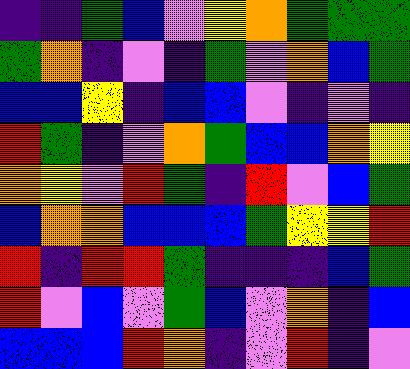[["indigo", "indigo", "green", "blue", "violet", "yellow", "orange", "green", "green", "green"], ["green", "orange", "indigo", "violet", "indigo", "green", "violet", "orange", "blue", "green"], ["blue", "blue", "yellow", "indigo", "blue", "blue", "violet", "indigo", "violet", "indigo"], ["red", "green", "indigo", "violet", "orange", "green", "blue", "blue", "orange", "yellow"], ["orange", "yellow", "violet", "red", "green", "indigo", "red", "violet", "blue", "green"], ["blue", "orange", "orange", "blue", "blue", "blue", "green", "yellow", "yellow", "red"], ["red", "indigo", "red", "red", "green", "indigo", "indigo", "indigo", "blue", "green"], ["red", "violet", "blue", "violet", "green", "blue", "violet", "orange", "indigo", "blue"], ["blue", "blue", "blue", "red", "orange", "indigo", "violet", "red", "indigo", "violet"]]